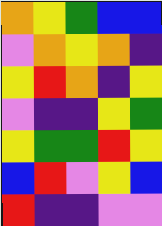[["orange", "yellow", "green", "blue", "blue"], ["violet", "orange", "yellow", "orange", "indigo"], ["yellow", "red", "orange", "indigo", "yellow"], ["violet", "indigo", "indigo", "yellow", "green"], ["yellow", "green", "green", "red", "yellow"], ["blue", "red", "violet", "yellow", "blue"], ["red", "indigo", "indigo", "violet", "violet"]]